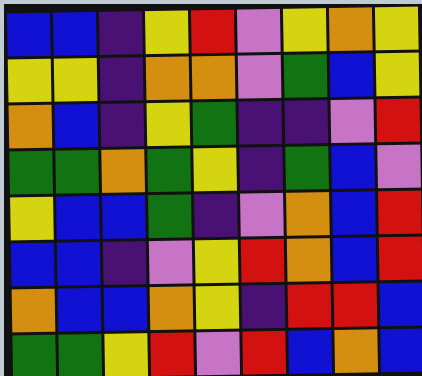[["blue", "blue", "indigo", "yellow", "red", "violet", "yellow", "orange", "yellow"], ["yellow", "yellow", "indigo", "orange", "orange", "violet", "green", "blue", "yellow"], ["orange", "blue", "indigo", "yellow", "green", "indigo", "indigo", "violet", "red"], ["green", "green", "orange", "green", "yellow", "indigo", "green", "blue", "violet"], ["yellow", "blue", "blue", "green", "indigo", "violet", "orange", "blue", "red"], ["blue", "blue", "indigo", "violet", "yellow", "red", "orange", "blue", "red"], ["orange", "blue", "blue", "orange", "yellow", "indigo", "red", "red", "blue"], ["green", "green", "yellow", "red", "violet", "red", "blue", "orange", "blue"]]